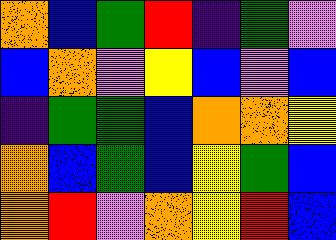[["orange", "blue", "green", "red", "indigo", "green", "violet"], ["blue", "orange", "violet", "yellow", "blue", "violet", "blue"], ["indigo", "green", "green", "blue", "orange", "orange", "yellow"], ["orange", "blue", "green", "blue", "yellow", "green", "blue"], ["orange", "red", "violet", "orange", "yellow", "red", "blue"]]